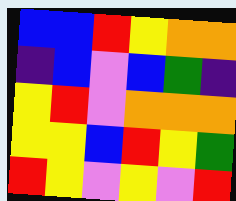[["blue", "blue", "red", "yellow", "orange", "orange"], ["indigo", "blue", "violet", "blue", "green", "indigo"], ["yellow", "red", "violet", "orange", "orange", "orange"], ["yellow", "yellow", "blue", "red", "yellow", "green"], ["red", "yellow", "violet", "yellow", "violet", "red"]]